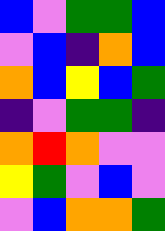[["blue", "violet", "green", "green", "blue"], ["violet", "blue", "indigo", "orange", "blue"], ["orange", "blue", "yellow", "blue", "green"], ["indigo", "violet", "green", "green", "indigo"], ["orange", "red", "orange", "violet", "violet"], ["yellow", "green", "violet", "blue", "violet"], ["violet", "blue", "orange", "orange", "green"]]